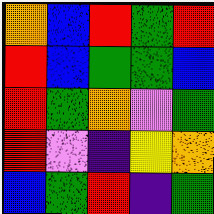[["orange", "blue", "red", "green", "red"], ["red", "blue", "green", "green", "blue"], ["red", "green", "orange", "violet", "green"], ["red", "violet", "indigo", "yellow", "orange"], ["blue", "green", "red", "indigo", "green"]]